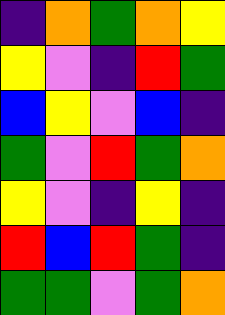[["indigo", "orange", "green", "orange", "yellow"], ["yellow", "violet", "indigo", "red", "green"], ["blue", "yellow", "violet", "blue", "indigo"], ["green", "violet", "red", "green", "orange"], ["yellow", "violet", "indigo", "yellow", "indigo"], ["red", "blue", "red", "green", "indigo"], ["green", "green", "violet", "green", "orange"]]